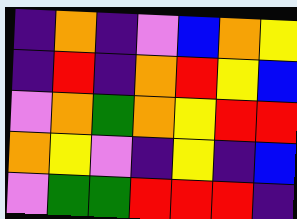[["indigo", "orange", "indigo", "violet", "blue", "orange", "yellow"], ["indigo", "red", "indigo", "orange", "red", "yellow", "blue"], ["violet", "orange", "green", "orange", "yellow", "red", "red"], ["orange", "yellow", "violet", "indigo", "yellow", "indigo", "blue"], ["violet", "green", "green", "red", "red", "red", "indigo"]]